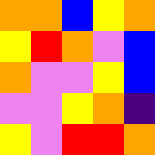[["orange", "orange", "blue", "yellow", "orange"], ["yellow", "red", "orange", "violet", "blue"], ["orange", "violet", "violet", "yellow", "blue"], ["violet", "violet", "yellow", "orange", "indigo"], ["yellow", "violet", "red", "red", "orange"]]